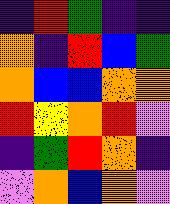[["indigo", "red", "green", "indigo", "indigo"], ["orange", "indigo", "red", "blue", "green"], ["orange", "blue", "blue", "orange", "orange"], ["red", "yellow", "orange", "red", "violet"], ["indigo", "green", "red", "orange", "indigo"], ["violet", "orange", "blue", "orange", "violet"]]